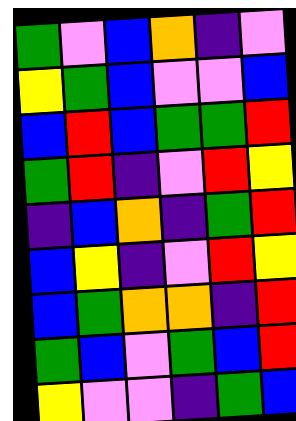[["green", "violet", "blue", "orange", "indigo", "violet"], ["yellow", "green", "blue", "violet", "violet", "blue"], ["blue", "red", "blue", "green", "green", "red"], ["green", "red", "indigo", "violet", "red", "yellow"], ["indigo", "blue", "orange", "indigo", "green", "red"], ["blue", "yellow", "indigo", "violet", "red", "yellow"], ["blue", "green", "orange", "orange", "indigo", "red"], ["green", "blue", "violet", "green", "blue", "red"], ["yellow", "violet", "violet", "indigo", "green", "blue"]]